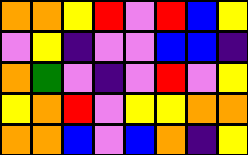[["orange", "orange", "yellow", "red", "violet", "red", "blue", "yellow"], ["violet", "yellow", "indigo", "violet", "violet", "blue", "blue", "indigo"], ["orange", "green", "violet", "indigo", "violet", "red", "violet", "yellow"], ["yellow", "orange", "red", "violet", "yellow", "yellow", "orange", "orange"], ["orange", "orange", "blue", "violet", "blue", "orange", "indigo", "yellow"]]